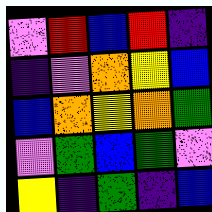[["violet", "red", "blue", "red", "indigo"], ["indigo", "violet", "orange", "yellow", "blue"], ["blue", "orange", "yellow", "orange", "green"], ["violet", "green", "blue", "green", "violet"], ["yellow", "indigo", "green", "indigo", "blue"]]